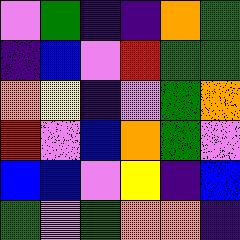[["violet", "green", "indigo", "indigo", "orange", "green"], ["indigo", "blue", "violet", "red", "green", "green"], ["orange", "yellow", "indigo", "violet", "green", "orange"], ["red", "violet", "blue", "orange", "green", "violet"], ["blue", "blue", "violet", "yellow", "indigo", "blue"], ["green", "violet", "green", "orange", "orange", "indigo"]]